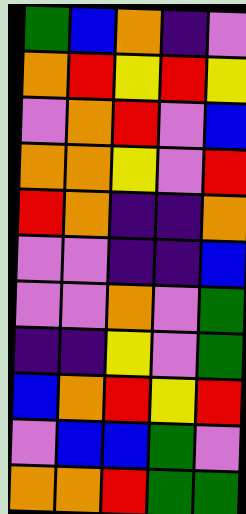[["green", "blue", "orange", "indigo", "violet"], ["orange", "red", "yellow", "red", "yellow"], ["violet", "orange", "red", "violet", "blue"], ["orange", "orange", "yellow", "violet", "red"], ["red", "orange", "indigo", "indigo", "orange"], ["violet", "violet", "indigo", "indigo", "blue"], ["violet", "violet", "orange", "violet", "green"], ["indigo", "indigo", "yellow", "violet", "green"], ["blue", "orange", "red", "yellow", "red"], ["violet", "blue", "blue", "green", "violet"], ["orange", "orange", "red", "green", "green"]]